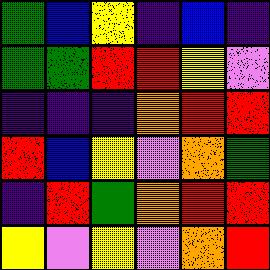[["green", "blue", "yellow", "indigo", "blue", "indigo"], ["green", "green", "red", "red", "yellow", "violet"], ["indigo", "indigo", "indigo", "orange", "red", "red"], ["red", "blue", "yellow", "violet", "orange", "green"], ["indigo", "red", "green", "orange", "red", "red"], ["yellow", "violet", "yellow", "violet", "orange", "red"]]